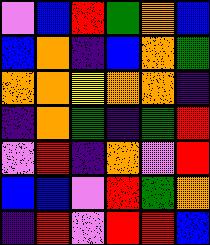[["violet", "blue", "red", "green", "orange", "blue"], ["blue", "orange", "indigo", "blue", "orange", "green"], ["orange", "orange", "yellow", "orange", "orange", "indigo"], ["indigo", "orange", "green", "indigo", "green", "red"], ["violet", "red", "indigo", "orange", "violet", "red"], ["blue", "blue", "violet", "red", "green", "orange"], ["indigo", "red", "violet", "red", "red", "blue"]]